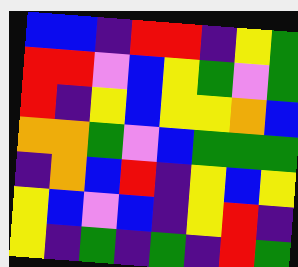[["blue", "blue", "indigo", "red", "red", "indigo", "yellow", "green"], ["red", "red", "violet", "blue", "yellow", "green", "violet", "green"], ["red", "indigo", "yellow", "blue", "yellow", "yellow", "orange", "blue"], ["orange", "orange", "green", "violet", "blue", "green", "green", "green"], ["indigo", "orange", "blue", "red", "indigo", "yellow", "blue", "yellow"], ["yellow", "blue", "violet", "blue", "indigo", "yellow", "red", "indigo"], ["yellow", "indigo", "green", "indigo", "green", "indigo", "red", "green"]]